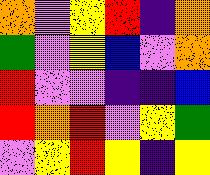[["orange", "violet", "yellow", "red", "indigo", "orange"], ["green", "violet", "yellow", "blue", "violet", "orange"], ["red", "violet", "violet", "indigo", "indigo", "blue"], ["red", "orange", "red", "violet", "yellow", "green"], ["violet", "yellow", "red", "yellow", "indigo", "yellow"]]